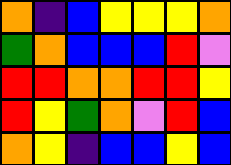[["orange", "indigo", "blue", "yellow", "yellow", "yellow", "orange"], ["green", "orange", "blue", "blue", "blue", "red", "violet"], ["red", "red", "orange", "orange", "red", "red", "yellow"], ["red", "yellow", "green", "orange", "violet", "red", "blue"], ["orange", "yellow", "indigo", "blue", "blue", "yellow", "blue"]]